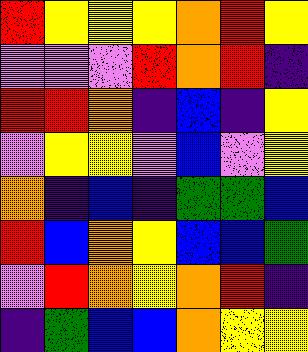[["red", "yellow", "yellow", "yellow", "orange", "red", "yellow"], ["violet", "violet", "violet", "red", "orange", "red", "indigo"], ["red", "red", "orange", "indigo", "blue", "indigo", "yellow"], ["violet", "yellow", "yellow", "violet", "blue", "violet", "yellow"], ["orange", "indigo", "blue", "indigo", "green", "green", "blue"], ["red", "blue", "orange", "yellow", "blue", "blue", "green"], ["violet", "red", "orange", "yellow", "orange", "red", "indigo"], ["indigo", "green", "blue", "blue", "orange", "yellow", "yellow"]]